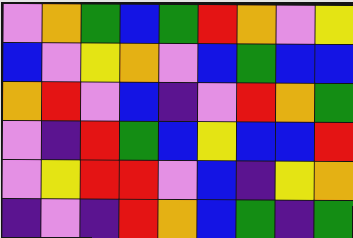[["violet", "orange", "green", "blue", "green", "red", "orange", "violet", "yellow"], ["blue", "violet", "yellow", "orange", "violet", "blue", "green", "blue", "blue"], ["orange", "red", "violet", "blue", "indigo", "violet", "red", "orange", "green"], ["violet", "indigo", "red", "green", "blue", "yellow", "blue", "blue", "red"], ["violet", "yellow", "red", "red", "violet", "blue", "indigo", "yellow", "orange"], ["indigo", "violet", "indigo", "red", "orange", "blue", "green", "indigo", "green"]]